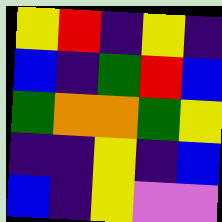[["yellow", "red", "indigo", "yellow", "indigo"], ["blue", "indigo", "green", "red", "blue"], ["green", "orange", "orange", "green", "yellow"], ["indigo", "indigo", "yellow", "indigo", "blue"], ["blue", "indigo", "yellow", "violet", "violet"]]